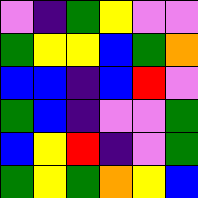[["violet", "indigo", "green", "yellow", "violet", "violet"], ["green", "yellow", "yellow", "blue", "green", "orange"], ["blue", "blue", "indigo", "blue", "red", "violet"], ["green", "blue", "indigo", "violet", "violet", "green"], ["blue", "yellow", "red", "indigo", "violet", "green"], ["green", "yellow", "green", "orange", "yellow", "blue"]]